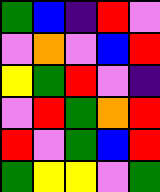[["green", "blue", "indigo", "red", "violet"], ["violet", "orange", "violet", "blue", "red"], ["yellow", "green", "red", "violet", "indigo"], ["violet", "red", "green", "orange", "red"], ["red", "violet", "green", "blue", "red"], ["green", "yellow", "yellow", "violet", "green"]]